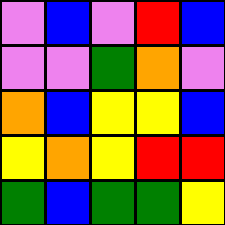[["violet", "blue", "violet", "red", "blue"], ["violet", "violet", "green", "orange", "violet"], ["orange", "blue", "yellow", "yellow", "blue"], ["yellow", "orange", "yellow", "red", "red"], ["green", "blue", "green", "green", "yellow"]]